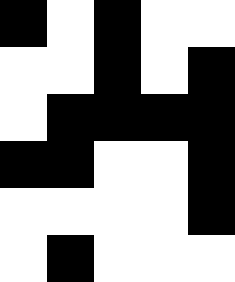[["black", "white", "black", "white", "white"], ["white", "white", "black", "white", "black"], ["white", "black", "black", "black", "black"], ["black", "black", "white", "white", "black"], ["white", "white", "white", "white", "black"], ["white", "black", "white", "white", "white"]]